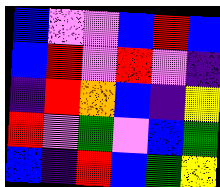[["blue", "violet", "violet", "blue", "red", "blue"], ["blue", "red", "violet", "red", "violet", "indigo"], ["indigo", "red", "orange", "blue", "indigo", "yellow"], ["red", "violet", "green", "violet", "blue", "green"], ["blue", "indigo", "red", "blue", "green", "yellow"]]